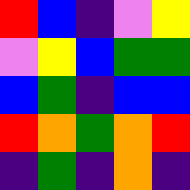[["red", "blue", "indigo", "violet", "yellow"], ["violet", "yellow", "blue", "green", "green"], ["blue", "green", "indigo", "blue", "blue"], ["red", "orange", "green", "orange", "red"], ["indigo", "green", "indigo", "orange", "indigo"]]